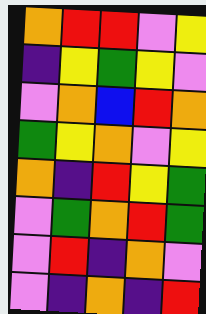[["orange", "red", "red", "violet", "yellow"], ["indigo", "yellow", "green", "yellow", "violet"], ["violet", "orange", "blue", "red", "orange"], ["green", "yellow", "orange", "violet", "yellow"], ["orange", "indigo", "red", "yellow", "green"], ["violet", "green", "orange", "red", "green"], ["violet", "red", "indigo", "orange", "violet"], ["violet", "indigo", "orange", "indigo", "red"]]